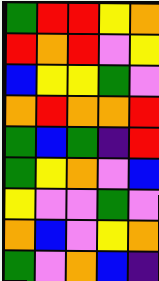[["green", "red", "red", "yellow", "orange"], ["red", "orange", "red", "violet", "yellow"], ["blue", "yellow", "yellow", "green", "violet"], ["orange", "red", "orange", "orange", "red"], ["green", "blue", "green", "indigo", "red"], ["green", "yellow", "orange", "violet", "blue"], ["yellow", "violet", "violet", "green", "violet"], ["orange", "blue", "violet", "yellow", "orange"], ["green", "violet", "orange", "blue", "indigo"]]